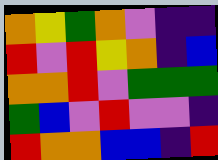[["orange", "yellow", "green", "orange", "violet", "indigo", "indigo"], ["red", "violet", "red", "yellow", "orange", "indigo", "blue"], ["orange", "orange", "red", "violet", "green", "green", "green"], ["green", "blue", "violet", "red", "violet", "violet", "indigo"], ["red", "orange", "orange", "blue", "blue", "indigo", "red"]]